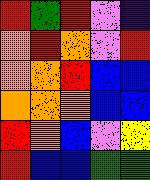[["red", "green", "red", "violet", "indigo"], ["orange", "red", "orange", "violet", "red"], ["orange", "orange", "red", "blue", "blue"], ["orange", "orange", "orange", "blue", "blue"], ["red", "orange", "blue", "violet", "yellow"], ["red", "blue", "blue", "green", "green"]]